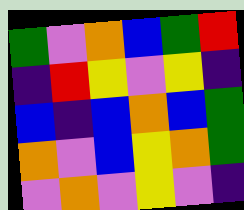[["green", "violet", "orange", "blue", "green", "red"], ["indigo", "red", "yellow", "violet", "yellow", "indigo"], ["blue", "indigo", "blue", "orange", "blue", "green"], ["orange", "violet", "blue", "yellow", "orange", "green"], ["violet", "orange", "violet", "yellow", "violet", "indigo"]]